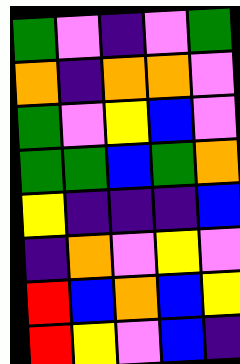[["green", "violet", "indigo", "violet", "green"], ["orange", "indigo", "orange", "orange", "violet"], ["green", "violet", "yellow", "blue", "violet"], ["green", "green", "blue", "green", "orange"], ["yellow", "indigo", "indigo", "indigo", "blue"], ["indigo", "orange", "violet", "yellow", "violet"], ["red", "blue", "orange", "blue", "yellow"], ["red", "yellow", "violet", "blue", "indigo"]]